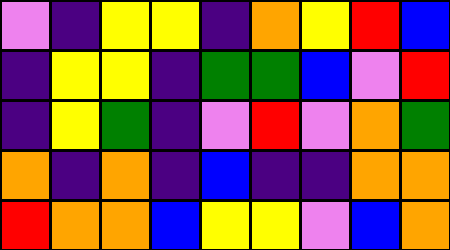[["violet", "indigo", "yellow", "yellow", "indigo", "orange", "yellow", "red", "blue"], ["indigo", "yellow", "yellow", "indigo", "green", "green", "blue", "violet", "red"], ["indigo", "yellow", "green", "indigo", "violet", "red", "violet", "orange", "green"], ["orange", "indigo", "orange", "indigo", "blue", "indigo", "indigo", "orange", "orange"], ["red", "orange", "orange", "blue", "yellow", "yellow", "violet", "blue", "orange"]]